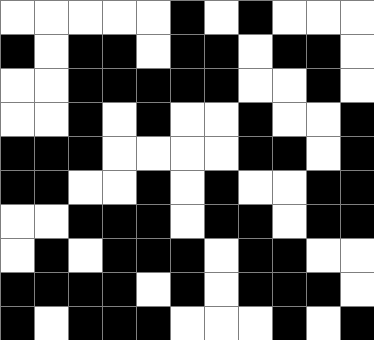[["white", "white", "white", "white", "white", "black", "white", "black", "white", "white", "white"], ["black", "white", "black", "black", "white", "black", "black", "white", "black", "black", "white"], ["white", "white", "black", "black", "black", "black", "black", "white", "white", "black", "white"], ["white", "white", "black", "white", "black", "white", "white", "black", "white", "white", "black"], ["black", "black", "black", "white", "white", "white", "white", "black", "black", "white", "black"], ["black", "black", "white", "white", "black", "white", "black", "white", "white", "black", "black"], ["white", "white", "black", "black", "black", "white", "black", "black", "white", "black", "black"], ["white", "black", "white", "black", "black", "black", "white", "black", "black", "white", "white"], ["black", "black", "black", "black", "white", "black", "white", "black", "black", "black", "white"], ["black", "white", "black", "black", "black", "white", "white", "white", "black", "white", "black"]]